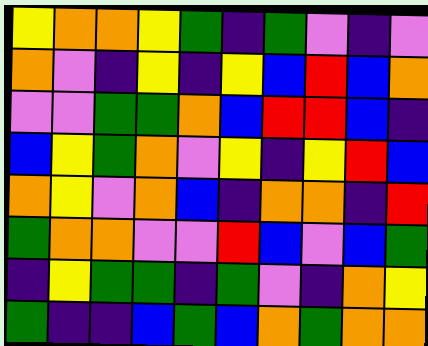[["yellow", "orange", "orange", "yellow", "green", "indigo", "green", "violet", "indigo", "violet"], ["orange", "violet", "indigo", "yellow", "indigo", "yellow", "blue", "red", "blue", "orange"], ["violet", "violet", "green", "green", "orange", "blue", "red", "red", "blue", "indigo"], ["blue", "yellow", "green", "orange", "violet", "yellow", "indigo", "yellow", "red", "blue"], ["orange", "yellow", "violet", "orange", "blue", "indigo", "orange", "orange", "indigo", "red"], ["green", "orange", "orange", "violet", "violet", "red", "blue", "violet", "blue", "green"], ["indigo", "yellow", "green", "green", "indigo", "green", "violet", "indigo", "orange", "yellow"], ["green", "indigo", "indigo", "blue", "green", "blue", "orange", "green", "orange", "orange"]]